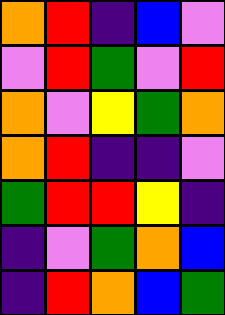[["orange", "red", "indigo", "blue", "violet"], ["violet", "red", "green", "violet", "red"], ["orange", "violet", "yellow", "green", "orange"], ["orange", "red", "indigo", "indigo", "violet"], ["green", "red", "red", "yellow", "indigo"], ["indigo", "violet", "green", "orange", "blue"], ["indigo", "red", "orange", "blue", "green"]]